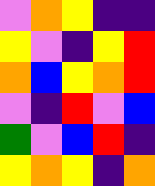[["violet", "orange", "yellow", "indigo", "indigo"], ["yellow", "violet", "indigo", "yellow", "red"], ["orange", "blue", "yellow", "orange", "red"], ["violet", "indigo", "red", "violet", "blue"], ["green", "violet", "blue", "red", "indigo"], ["yellow", "orange", "yellow", "indigo", "orange"]]